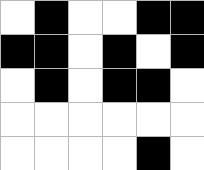[["white", "black", "white", "white", "black", "black"], ["black", "black", "white", "black", "white", "black"], ["white", "black", "white", "black", "black", "white"], ["white", "white", "white", "white", "white", "white"], ["white", "white", "white", "white", "black", "white"]]